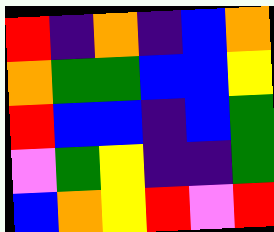[["red", "indigo", "orange", "indigo", "blue", "orange"], ["orange", "green", "green", "blue", "blue", "yellow"], ["red", "blue", "blue", "indigo", "blue", "green"], ["violet", "green", "yellow", "indigo", "indigo", "green"], ["blue", "orange", "yellow", "red", "violet", "red"]]